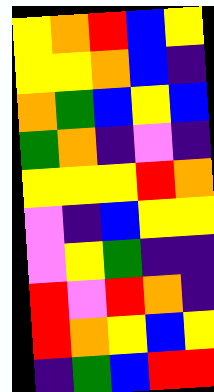[["yellow", "orange", "red", "blue", "yellow"], ["yellow", "yellow", "orange", "blue", "indigo"], ["orange", "green", "blue", "yellow", "blue"], ["green", "orange", "indigo", "violet", "indigo"], ["yellow", "yellow", "yellow", "red", "orange"], ["violet", "indigo", "blue", "yellow", "yellow"], ["violet", "yellow", "green", "indigo", "indigo"], ["red", "violet", "red", "orange", "indigo"], ["red", "orange", "yellow", "blue", "yellow"], ["indigo", "green", "blue", "red", "red"]]